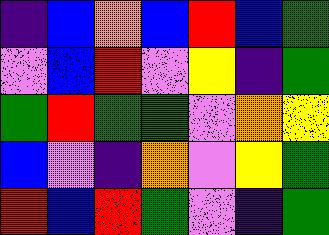[["indigo", "blue", "orange", "blue", "red", "blue", "green"], ["violet", "blue", "red", "violet", "yellow", "indigo", "green"], ["green", "red", "green", "green", "violet", "orange", "yellow"], ["blue", "violet", "indigo", "orange", "violet", "yellow", "green"], ["red", "blue", "red", "green", "violet", "indigo", "green"]]